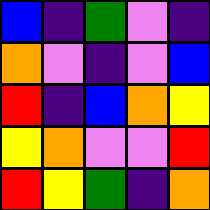[["blue", "indigo", "green", "violet", "indigo"], ["orange", "violet", "indigo", "violet", "blue"], ["red", "indigo", "blue", "orange", "yellow"], ["yellow", "orange", "violet", "violet", "red"], ["red", "yellow", "green", "indigo", "orange"]]